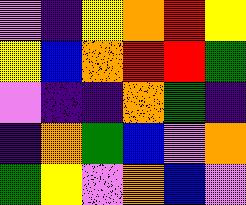[["violet", "indigo", "yellow", "orange", "red", "yellow"], ["yellow", "blue", "orange", "red", "red", "green"], ["violet", "indigo", "indigo", "orange", "green", "indigo"], ["indigo", "orange", "green", "blue", "violet", "orange"], ["green", "yellow", "violet", "orange", "blue", "violet"]]